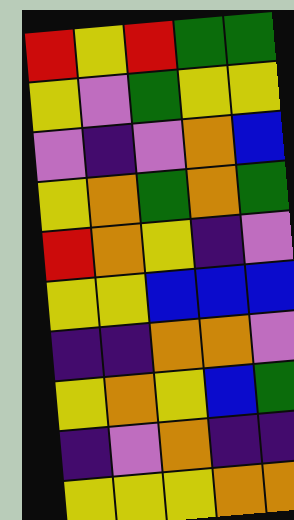[["red", "yellow", "red", "green", "green"], ["yellow", "violet", "green", "yellow", "yellow"], ["violet", "indigo", "violet", "orange", "blue"], ["yellow", "orange", "green", "orange", "green"], ["red", "orange", "yellow", "indigo", "violet"], ["yellow", "yellow", "blue", "blue", "blue"], ["indigo", "indigo", "orange", "orange", "violet"], ["yellow", "orange", "yellow", "blue", "green"], ["indigo", "violet", "orange", "indigo", "indigo"], ["yellow", "yellow", "yellow", "orange", "orange"]]